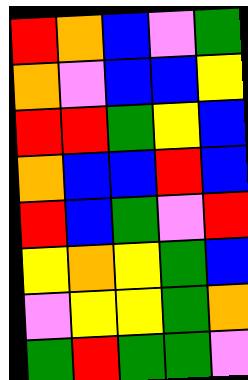[["red", "orange", "blue", "violet", "green"], ["orange", "violet", "blue", "blue", "yellow"], ["red", "red", "green", "yellow", "blue"], ["orange", "blue", "blue", "red", "blue"], ["red", "blue", "green", "violet", "red"], ["yellow", "orange", "yellow", "green", "blue"], ["violet", "yellow", "yellow", "green", "orange"], ["green", "red", "green", "green", "violet"]]